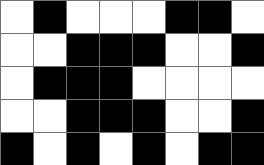[["white", "black", "white", "white", "white", "black", "black", "white"], ["white", "white", "black", "black", "black", "white", "white", "black"], ["white", "black", "black", "black", "white", "white", "white", "white"], ["white", "white", "black", "black", "black", "white", "white", "black"], ["black", "white", "black", "white", "black", "white", "black", "black"]]